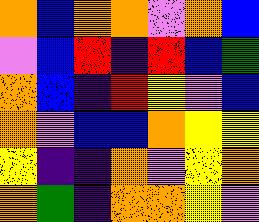[["orange", "blue", "orange", "orange", "violet", "orange", "blue"], ["violet", "blue", "red", "indigo", "red", "blue", "green"], ["orange", "blue", "indigo", "red", "yellow", "violet", "blue"], ["orange", "violet", "blue", "blue", "orange", "yellow", "yellow"], ["yellow", "indigo", "indigo", "orange", "violet", "yellow", "orange"], ["orange", "green", "indigo", "orange", "orange", "yellow", "violet"]]